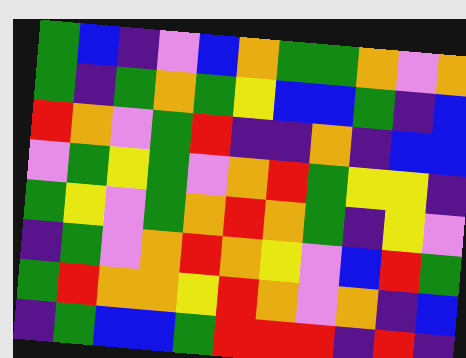[["green", "blue", "indigo", "violet", "blue", "orange", "green", "green", "orange", "violet", "orange"], ["green", "indigo", "green", "orange", "green", "yellow", "blue", "blue", "green", "indigo", "blue"], ["red", "orange", "violet", "green", "red", "indigo", "indigo", "orange", "indigo", "blue", "blue"], ["violet", "green", "yellow", "green", "violet", "orange", "red", "green", "yellow", "yellow", "indigo"], ["green", "yellow", "violet", "green", "orange", "red", "orange", "green", "indigo", "yellow", "violet"], ["indigo", "green", "violet", "orange", "red", "orange", "yellow", "violet", "blue", "red", "green"], ["green", "red", "orange", "orange", "yellow", "red", "orange", "violet", "orange", "indigo", "blue"], ["indigo", "green", "blue", "blue", "green", "red", "red", "red", "indigo", "red", "indigo"]]